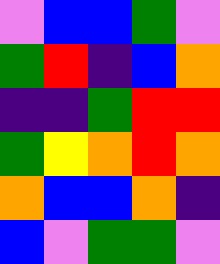[["violet", "blue", "blue", "green", "violet"], ["green", "red", "indigo", "blue", "orange"], ["indigo", "indigo", "green", "red", "red"], ["green", "yellow", "orange", "red", "orange"], ["orange", "blue", "blue", "orange", "indigo"], ["blue", "violet", "green", "green", "violet"]]